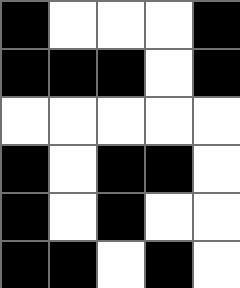[["black", "white", "white", "white", "black"], ["black", "black", "black", "white", "black"], ["white", "white", "white", "white", "white"], ["black", "white", "black", "black", "white"], ["black", "white", "black", "white", "white"], ["black", "black", "white", "black", "white"]]